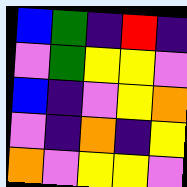[["blue", "green", "indigo", "red", "indigo"], ["violet", "green", "yellow", "yellow", "violet"], ["blue", "indigo", "violet", "yellow", "orange"], ["violet", "indigo", "orange", "indigo", "yellow"], ["orange", "violet", "yellow", "yellow", "violet"]]